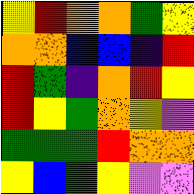[["yellow", "red", "orange", "orange", "green", "yellow"], ["orange", "orange", "blue", "blue", "indigo", "red"], ["red", "green", "indigo", "orange", "red", "yellow"], ["red", "yellow", "green", "orange", "yellow", "violet"], ["green", "green", "green", "red", "orange", "orange"], ["yellow", "blue", "green", "yellow", "violet", "violet"]]